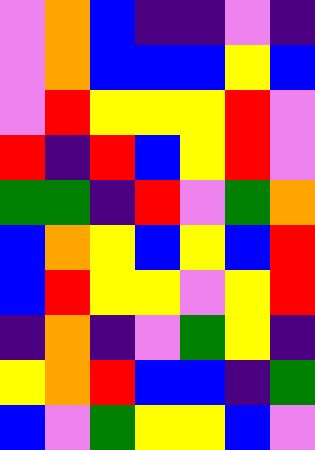[["violet", "orange", "blue", "indigo", "indigo", "violet", "indigo"], ["violet", "orange", "blue", "blue", "blue", "yellow", "blue"], ["violet", "red", "yellow", "yellow", "yellow", "red", "violet"], ["red", "indigo", "red", "blue", "yellow", "red", "violet"], ["green", "green", "indigo", "red", "violet", "green", "orange"], ["blue", "orange", "yellow", "blue", "yellow", "blue", "red"], ["blue", "red", "yellow", "yellow", "violet", "yellow", "red"], ["indigo", "orange", "indigo", "violet", "green", "yellow", "indigo"], ["yellow", "orange", "red", "blue", "blue", "indigo", "green"], ["blue", "violet", "green", "yellow", "yellow", "blue", "violet"]]